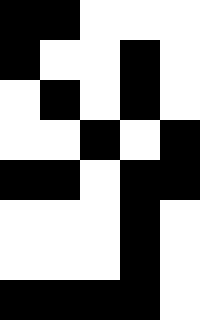[["black", "black", "white", "white", "white"], ["black", "white", "white", "black", "white"], ["white", "black", "white", "black", "white"], ["white", "white", "black", "white", "black"], ["black", "black", "white", "black", "black"], ["white", "white", "white", "black", "white"], ["white", "white", "white", "black", "white"], ["black", "black", "black", "black", "white"]]